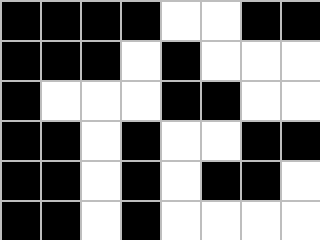[["black", "black", "black", "black", "white", "white", "black", "black"], ["black", "black", "black", "white", "black", "white", "white", "white"], ["black", "white", "white", "white", "black", "black", "white", "white"], ["black", "black", "white", "black", "white", "white", "black", "black"], ["black", "black", "white", "black", "white", "black", "black", "white"], ["black", "black", "white", "black", "white", "white", "white", "white"]]